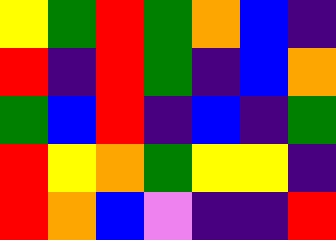[["yellow", "green", "red", "green", "orange", "blue", "indigo"], ["red", "indigo", "red", "green", "indigo", "blue", "orange"], ["green", "blue", "red", "indigo", "blue", "indigo", "green"], ["red", "yellow", "orange", "green", "yellow", "yellow", "indigo"], ["red", "orange", "blue", "violet", "indigo", "indigo", "red"]]